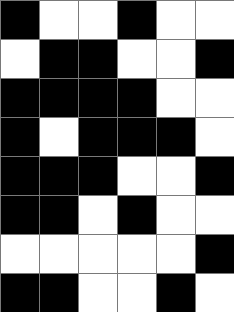[["black", "white", "white", "black", "white", "white"], ["white", "black", "black", "white", "white", "black"], ["black", "black", "black", "black", "white", "white"], ["black", "white", "black", "black", "black", "white"], ["black", "black", "black", "white", "white", "black"], ["black", "black", "white", "black", "white", "white"], ["white", "white", "white", "white", "white", "black"], ["black", "black", "white", "white", "black", "white"]]